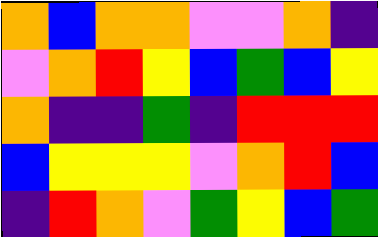[["orange", "blue", "orange", "orange", "violet", "violet", "orange", "indigo"], ["violet", "orange", "red", "yellow", "blue", "green", "blue", "yellow"], ["orange", "indigo", "indigo", "green", "indigo", "red", "red", "red"], ["blue", "yellow", "yellow", "yellow", "violet", "orange", "red", "blue"], ["indigo", "red", "orange", "violet", "green", "yellow", "blue", "green"]]